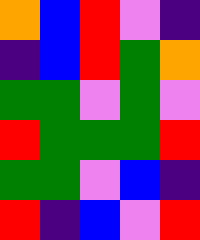[["orange", "blue", "red", "violet", "indigo"], ["indigo", "blue", "red", "green", "orange"], ["green", "green", "violet", "green", "violet"], ["red", "green", "green", "green", "red"], ["green", "green", "violet", "blue", "indigo"], ["red", "indigo", "blue", "violet", "red"]]